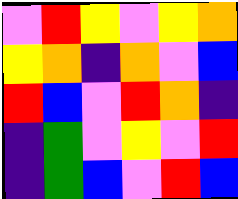[["violet", "red", "yellow", "violet", "yellow", "orange"], ["yellow", "orange", "indigo", "orange", "violet", "blue"], ["red", "blue", "violet", "red", "orange", "indigo"], ["indigo", "green", "violet", "yellow", "violet", "red"], ["indigo", "green", "blue", "violet", "red", "blue"]]